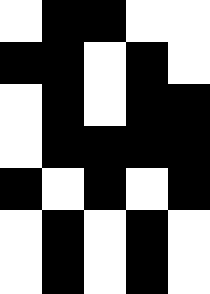[["white", "black", "black", "white", "white"], ["black", "black", "white", "black", "white"], ["white", "black", "white", "black", "black"], ["white", "black", "black", "black", "black"], ["black", "white", "black", "white", "black"], ["white", "black", "white", "black", "white"], ["white", "black", "white", "black", "white"]]